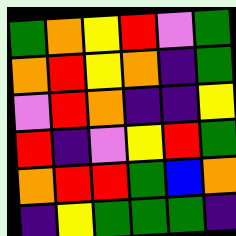[["green", "orange", "yellow", "red", "violet", "green"], ["orange", "red", "yellow", "orange", "indigo", "green"], ["violet", "red", "orange", "indigo", "indigo", "yellow"], ["red", "indigo", "violet", "yellow", "red", "green"], ["orange", "red", "red", "green", "blue", "orange"], ["indigo", "yellow", "green", "green", "green", "indigo"]]